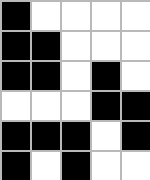[["black", "white", "white", "white", "white"], ["black", "black", "white", "white", "white"], ["black", "black", "white", "black", "white"], ["white", "white", "white", "black", "black"], ["black", "black", "black", "white", "black"], ["black", "white", "black", "white", "white"]]